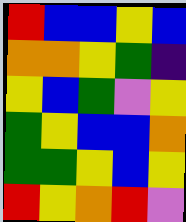[["red", "blue", "blue", "yellow", "blue"], ["orange", "orange", "yellow", "green", "indigo"], ["yellow", "blue", "green", "violet", "yellow"], ["green", "yellow", "blue", "blue", "orange"], ["green", "green", "yellow", "blue", "yellow"], ["red", "yellow", "orange", "red", "violet"]]